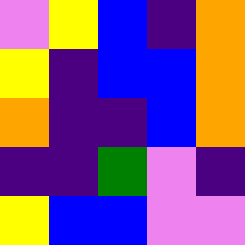[["violet", "yellow", "blue", "indigo", "orange"], ["yellow", "indigo", "blue", "blue", "orange"], ["orange", "indigo", "indigo", "blue", "orange"], ["indigo", "indigo", "green", "violet", "indigo"], ["yellow", "blue", "blue", "violet", "violet"]]